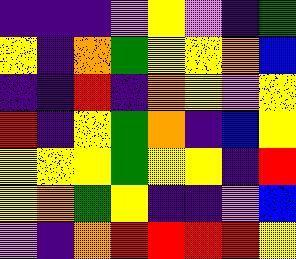[["indigo", "indigo", "indigo", "violet", "yellow", "violet", "indigo", "green"], ["yellow", "indigo", "orange", "green", "yellow", "yellow", "orange", "blue"], ["indigo", "indigo", "red", "indigo", "orange", "yellow", "violet", "yellow"], ["red", "indigo", "yellow", "green", "orange", "indigo", "blue", "yellow"], ["yellow", "yellow", "yellow", "green", "yellow", "yellow", "indigo", "red"], ["yellow", "orange", "green", "yellow", "indigo", "indigo", "violet", "blue"], ["violet", "indigo", "orange", "red", "red", "red", "red", "yellow"]]